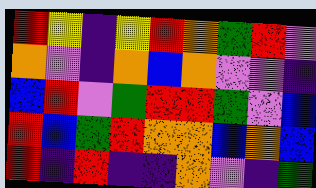[["red", "yellow", "indigo", "yellow", "red", "orange", "green", "red", "violet"], ["orange", "violet", "indigo", "orange", "blue", "orange", "violet", "violet", "indigo"], ["blue", "red", "violet", "green", "red", "red", "green", "violet", "blue"], ["red", "blue", "green", "red", "orange", "orange", "blue", "orange", "blue"], ["red", "indigo", "red", "indigo", "indigo", "orange", "violet", "indigo", "green"]]